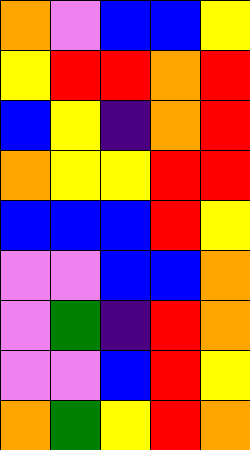[["orange", "violet", "blue", "blue", "yellow"], ["yellow", "red", "red", "orange", "red"], ["blue", "yellow", "indigo", "orange", "red"], ["orange", "yellow", "yellow", "red", "red"], ["blue", "blue", "blue", "red", "yellow"], ["violet", "violet", "blue", "blue", "orange"], ["violet", "green", "indigo", "red", "orange"], ["violet", "violet", "blue", "red", "yellow"], ["orange", "green", "yellow", "red", "orange"]]